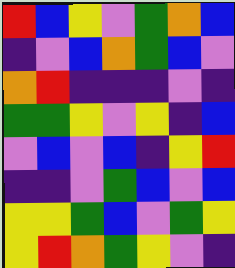[["red", "blue", "yellow", "violet", "green", "orange", "blue"], ["indigo", "violet", "blue", "orange", "green", "blue", "violet"], ["orange", "red", "indigo", "indigo", "indigo", "violet", "indigo"], ["green", "green", "yellow", "violet", "yellow", "indigo", "blue"], ["violet", "blue", "violet", "blue", "indigo", "yellow", "red"], ["indigo", "indigo", "violet", "green", "blue", "violet", "blue"], ["yellow", "yellow", "green", "blue", "violet", "green", "yellow"], ["yellow", "red", "orange", "green", "yellow", "violet", "indigo"]]